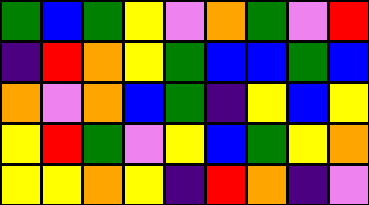[["green", "blue", "green", "yellow", "violet", "orange", "green", "violet", "red"], ["indigo", "red", "orange", "yellow", "green", "blue", "blue", "green", "blue"], ["orange", "violet", "orange", "blue", "green", "indigo", "yellow", "blue", "yellow"], ["yellow", "red", "green", "violet", "yellow", "blue", "green", "yellow", "orange"], ["yellow", "yellow", "orange", "yellow", "indigo", "red", "orange", "indigo", "violet"]]